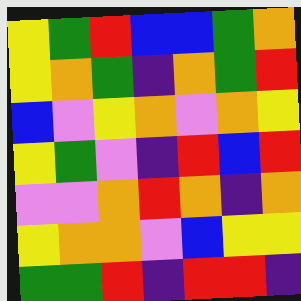[["yellow", "green", "red", "blue", "blue", "green", "orange"], ["yellow", "orange", "green", "indigo", "orange", "green", "red"], ["blue", "violet", "yellow", "orange", "violet", "orange", "yellow"], ["yellow", "green", "violet", "indigo", "red", "blue", "red"], ["violet", "violet", "orange", "red", "orange", "indigo", "orange"], ["yellow", "orange", "orange", "violet", "blue", "yellow", "yellow"], ["green", "green", "red", "indigo", "red", "red", "indigo"]]